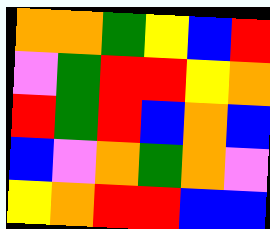[["orange", "orange", "green", "yellow", "blue", "red"], ["violet", "green", "red", "red", "yellow", "orange"], ["red", "green", "red", "blue", "orange", "blue"], ["blue", "violet", "orange", "green", "orange", "violet"], ["yellow", "orange", "red", "red", "blue", "blue"]]